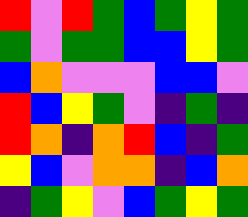[["red", "violet", "red", "green", "blue", "green", "yellow", "green"], ["green", "violet", "green", "green", "blue", "blue", "yellow", "green"], ["blue", "orange", "violet", "violet", "violet", "blue", "blue", "violet"], ["red", "blue", "yellow", "green", "violet", "indigo", "green", "indigo"], ["red", "orange", "indigo", "orange", "red", "blue", "indigo", "green"], ["yellow", "blue", "violet", "orange", "orange", "indigo", "blue", "orange"], ["indigo", "green", "yellow", "violet", "blue", "green", "yellow", "green"]]